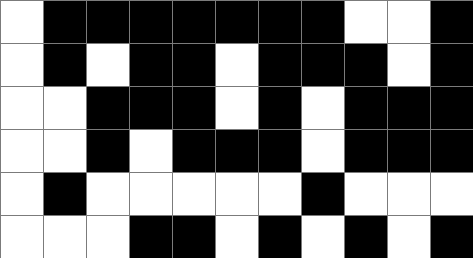[["white", "black", "black", "black", "black", "black", "black", "black", "white", "white", "black"], ["white", "black", "white", "black", "black", "white", "black", "black", "black", "white", "black"], ["white", "white", "black", "black", "black", "white", "black", "white", "black", "black", "black"], ["white", "white", "black", "white", "black", "black", "black", "white", "black", "black", "black"], ["white", "black", "white", "white", "white", "white", "white", "black", "white", "white", "white"], ["white", "white", "white", "black", "black", "white", "black", "white", "black", "white", "black"]]